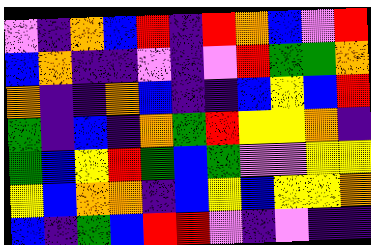[["violet", "indigo", "orange", "blue", "red", "indigo", "red", "orange", "blue", "violet", "red"], ["blue", "orange", "indigo", "indigo", "violet", "indigo", "violet", "red", "green", "green", "orange"], ["orange", "indigo", "indigo", "orange", "blue", "indigo", "indigo", "blue", "yellow", "blue", "red"], ["green", "indigo", "blue", "indigo", "orange", "green", "red", "yellow", "yellow", "orange", "indigo"], ["green", "blue", "yellow", "red", "green", "blue", "green", "violet", "violet", "yellow", "yellow"], ["yellow", "blue", "orange", "orange", "indigo", "blue", "yellow", "blue", "yellow", "yellow", "orange"], ["blue", "indigo", "green", "blue", "red", "red", "violet", "indigo", "violet", "indigo", "indigo"]]